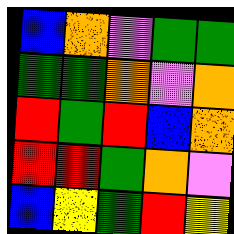[["blue", "orange", "violet", "green", "green"], ["green", "green", "orange", "violet", "orange"], ["red", "green", "red", "blue", "orange"], ["red", "red", "green", "orange", "violet"], ["blue", "yellow", "green", "red", "yellow"]]